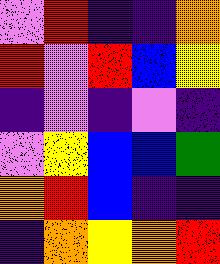[["violet", "red", "indigo", "indigo", "orange"], ["red", "violet", "red", "blue", "yellow"], ["indigo", "violet", "indigo", "violet", "indigo"], ["violet", "yellow", "blue", "blue", "green"], ["orange", "red", "blue", "indigo", "indigo"], ["indigo", "orange", "yellow", "orange", "red"]]